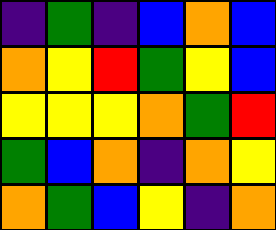[["indigo", "green", "indigo", "blue", "orange", "blue"], ["orange", "yellow", "red", "green", "yellow", "blue"], ["yellow", "yellow", "yellow", "orange", "green", "red"], ["green", "blue", "orange", "indigo", "orange", "yellow"], ["orange", "green", "blue", "yellow", "indigo", "orange"]]